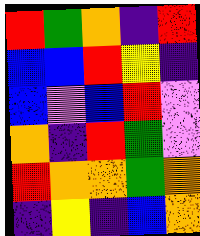[["red", "green", "orange", "indigo", "red"], ["blue", "blue", "red", "yellow", "indigo"], ["blue", "violet", "blue", "red", "violet"], ["orange", "indigo", "red", "green", "violet"], ["red", "orange", "orange", "green", "orange"], ["indigo", "yellow", "indigo", "blue", "orange"]]